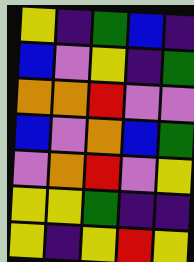[["yellow", "indigo", "green", "blue", "indigo"], ["blue", "violet", "yellow", "indigo", "green"], ["orange", "orange", "red", "violet", "violet"], ["blue", "violet", "orange", "blue", "green"], ["violet", "orange", "red", "violet", "yellow"], ["yellow", "yellow", "green", "indigo", "indigo"], ["yellow", "indigo", "yellow", "red", "yellow"]]